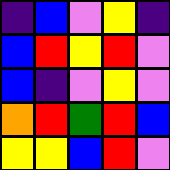[["indigo", "blue", "violet", "yellow", "indigo"], ["blue", "red", "yellow", "red", "violet"], ["blue", "indigo", "violet", "yellow", "violet"], ["orange", "red", "green", "red", "blue"], ["yellow", "yellow", "blue", "red", "violet"]]